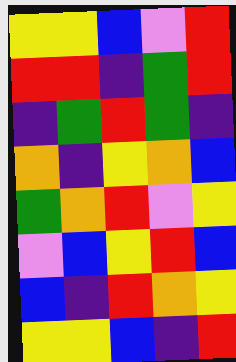[["yellow", "yellow", "blue", "violet", "red"], ["red", "red", "indigo", "green", "red"], ["indigo", "green", "red", "green", "indigo"], ["orange", "indigo", "yellow", "orange", "blue"], ["green", "orange", "red", "violet", "yellow"], ["violet", "blue", "yellow", "red", "blue"], ["blue", "indigo", "red", "orange", "yellow"], ["yellow", "yellow", "blue", "indigo", "red"]]